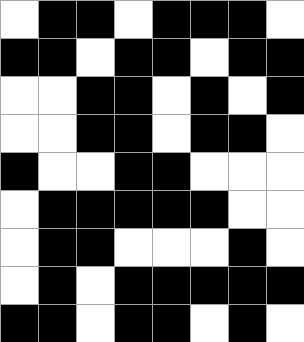[["white", "black", "black", "white", "black", "black", "black", "white"], ["black", "black", "white", "black", "black", "white", "black", "black"], ["white", "white", "black", "black", "white", "black", "white", "black"], ["white", "white", "black", "black", "white", "black", "black", "white"], ["black", "white", "white", "black", "black", "white", "white", "white"], ["white", "black", "black", "black", "black", "black", "white", "white"], ["white", "black", "black", "white", "white", "white", "black", "white"], ["white", "black", "white", "black", "black", "black", "black", "black"], ["black", "black", "white", "black", "black", "white", "black", "white"]]